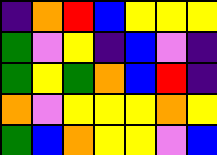[["indigo", "orange", "red", "blue", "yellow", "yellow", "yellow"], ["green", "violet", "yellow", "indigo", "blue", "violet", "indigo"], ["green", "yellow", "green", "orange", "blue", "red", "indigo"], ["orange", "violet", "yellow", "yellow", "yellow", "orange", "yellow"], ["green", "blue", "orange", "yellow", "yellow", "violet", "blue"]]